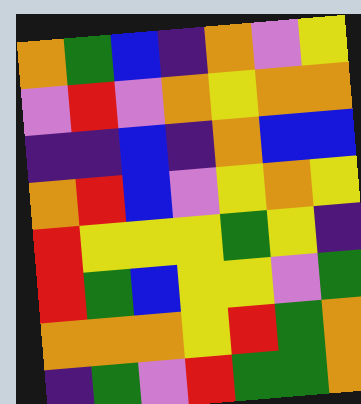[["orange", "green", "blue", "indigo", "orange", "violet", "yellow"], ["violet", "red", "violet", "orange", "yellow", "orange", "orange"], ["indigo", "indigo", "blue", "indigo", "orange", "blue", "blue"], ["orange", "red", "blue", "violet", "yellow", "orange", "yellow"], ["red", "yellow", "yellow", "yellow", "green", "yellow", "indigo"], ["red", "green", "blue", "yellow", "yellow", "violet", "green"], ["orange", "orange", "orange", "yellow", "red", "green", "orange"], ["indigo", "green", "violet", "red", "green", "green", "orange"]]